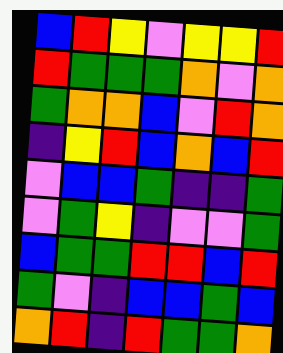[["blue", "red", "yellow", "violet", "yellow", "yellow", "red"], ["red", "green", "green", "green", "orange", "violet", "orange"], ["green", "orange", "orange", "blue", "violet", "red", "orange"], ["indigo", "yellow", "red", "blue", "orange", "blue", "red"], ["violet", "blue", "blue", "green", "indigo", "indigo", "green"], ["violet", "green", "yellow", "indigo", "violet", "violet", "green"], ["blue", "green", "green", "red", "red", "blue", "red"], ["green", "violet", "indigo", "blue", "blue", "green", "blue"], ["orange", "red", "indigo", "red", "green", "green", "orange"]]